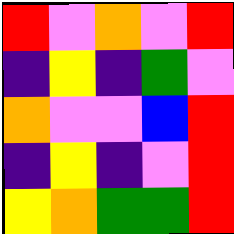[["red", "violet", "orange", "violet", "red"], ["indigo", "yellow", "indigo", "green", "violet"], ["orange", "violet", "violet", "blue", "red"], ["indigo", "yellow", "indigo", "violet", "red"], ["yellow", "orange", "green", "green", "red"]]